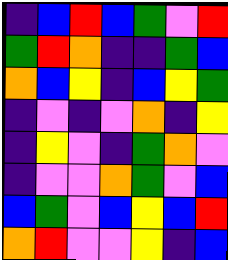[["indigo", "blue", "red", "blue", "green", "violet", "red"], ["green", "red", "orange", "indigo", "indigo", "green", "blue"], ["orange", "blue", "yellow", "indigo", "blue", "yellow", "green"], ["indigo", "violet", "indigo", "violet", "orange", "indigo", "yellow"], ["indigo", "yellow", "violet", "indigo", "green", "orange", "violet"], ["indigo", "violet", "violet", "orange", "green", "violet", "blue"], ["blue", "green", "violet", "blue", "yellow", "blue", "red"], ["orange", "red", "violet", "violet", "yellow", "indigo", "blue"]]